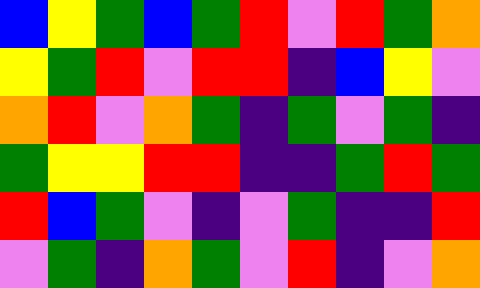[["blue", "yellow", "green", "blue", "green", "red", "violet", "red", "green", "orange"], ["yellow", "green", "red", "violet", "red", "red", "indigo", "blue", "yellow", "violet"], ["orange", "red", "violet", "orange", "green", "indigo", "green", "violet", "green", "indigo"], ["green", "yellow", "yellow", "red", "red", "indigo", "indigo", "green", "red", "green"], ["red", "blue", "green", "violet", "indigo", "violet", "green", "indigo", "indigo", "red"], ["violet", "green", "indigo", "orange", "green", "violet", "red", "indigo", "violet", "orange"]]